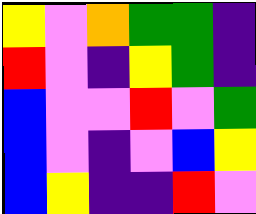[["yellow", "violet", "orange", "green", "green", "indigo"], ["red", "violet", "indigo", "yellow", "green", "indigo"], ["blue", "violet", "violet", "red", "violet", "green"], ["blue", "violet", "indigo", "violet", "blue", "yellow"], ["blue", "yellow", "indigo", "indigo", "red", "violet"]]